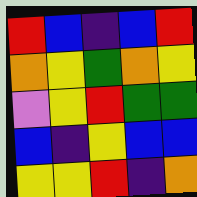[["red", "blue", "indigo", "blue", "red"], ["orange", "yellow", "green", "orange", "yellow"], ["violet", "yellow", "red", "green", "green"], ["blue", "indigo", "yellow", "blue", "blue"], ["yellow", "yellow", "red", "indigo", "orange"]]